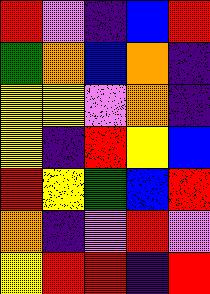[["red", "violet", "indigo", "blue", "red"], ["green", "orange", "blue", "orange", "indigo"], ["yellow", "yellow", "violet", "orange", "indigo"], ["yellow", "indigo", "red", "yellow", "blue"], ["red", "yellow", "green", "blue", "red"], ["orange", "indigo", "violet", "red", "violet"], ["yellow", "red", "red", "indigo", "red"]]